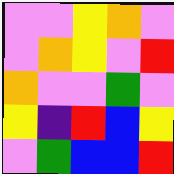[["violet", "violet", "yellow", "orange", "violet"], ["violet", "orange", "yellow", "violet", "red"], ["orange", "violet", "violet", "green", "violet"], ["yellow", "indigo", "red", "blue", "yellow"], ["violet", "green", "blue", "blue", "red"]]